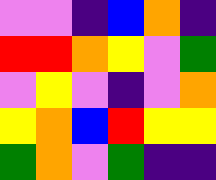[["violet", "violet", "indigo", "blue", "orange", "indigo"], ["red", "red", "orange", "yellow", "violet", "green"], ["violet", "yellow", "violet", "indigo", "violet", "orange"], ["yellow", "orange", "blue", "red", "yellow", "yellow"], ["green", "orange", "violet", "green", "indigo", "indigo"]]